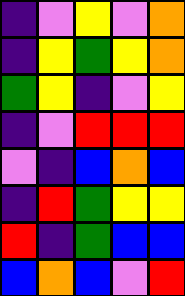[["indigo", "violet", "yellow", "violet", "orange"], ["indigo", "yellow", "green", "yellow", "orange"], ["green", "yellow", "indigo", "violet", "yellow"], ["indigo", "violet", "red", "red", "red"], ["violet", "indigo", "blue", "orange", "blue"], ["indigo", "red", "green", "yellow", "yellow"], ["red", "indigo", "green", "blue", "blue"], ["blue", "orange", "blue", "violet", "red"]]